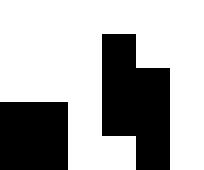[["white", "white", "white", "white", "white", "white"], ["white", "white", "white", "black", "white", "white"], ["white", "white", "white", "black", "black", "white"], ["black", "black", "white", "black", "black", "white"], ["black", "black", "white", "white", "black", "white"]]